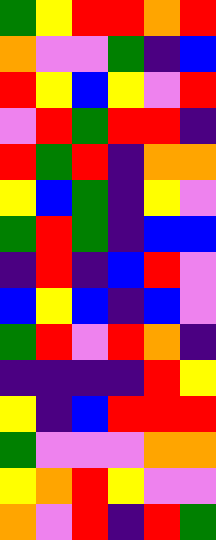[["green", "yellow", "red", "red", "orange", "red"], ["orange", "violet", "violet", "green", "indigo", "blue"], ["red", "yellow", "blue", "yellow", "violet", "red"], ["violet", "red", "green", "red", "red", "indigo"], ["red", "green", "red", "indigo", "orange", "orange"], ["yellow", "blue", "green", "indigo", "yellow", "violet"], ["green", "red", "green", "indigo", "blue", "blue"], ["indigo", "red", "indigo", "blue", "red", "violet"], ["blue", "yellow", "blue", "indigo", "blue", "violet"], ["green", "red", "violet", "red", "orange", "indigo"], ["indigo", "indigo", "indigo", "indigo", "red", "yellow"], ["yellow", "indigo", "blue", "red", "red", "red"], ["green", "violet", "violet", "violet", "orange", "orange"], ["yellow", "orange", "red", "yellow", "violet", "violet"], ["orange", "violet", "red", "indigo", "red", "green"]]